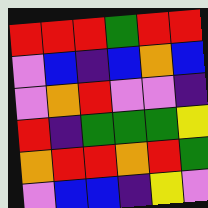[["red", "red", "red", "green", "red", "red"], ["violet", "blue", "indigo", "blue", "orange", "blue"], ["violet", "orange", "red", "violet", "violet", "indigo"], ["red", "indigo", "green", "green", "green", "yellow"], ["orange", "red", "red", "orange", "red", "green"], ["violet", "blue", "blue", "indigo", "yellow", "violet"]]